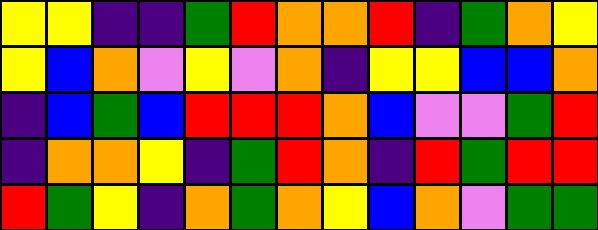[["yellow", "yellow", "indigo", "indigo", "green", "red", "orange", "orange", "red", "indigo", "green", "orange", "yellow"], ["yellow", "blue", "orange", "violet", "yellow", "violet", "orange", "indigo", "yellow", "yellow", "blue", "blue", "orange"], ["indigo", "blue", "green", "blue", "red", "red", "red", "orange", "blue", "violet", "violet", "green", "red"], ["indigo", "orange", "orange", "yellow", "indigo", "green", "red", "orange", "indigo", "red", "green", "red", "red"], ["red", "green", "yellow", "indigo", "orange", "green", "orange", "yellow", "blue", "orange", "violet", "green", "green"]]